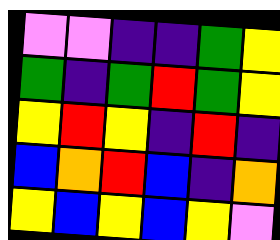[["violet", "violet", "indigo", "indigo", "green", "yellow"], ["green", "indigo", "green", "red", "green", "yellow"], ["yellow", "red", "yellow", "indigo", "red", "indigo"], ["blue", "orange", "red", "blue", "indigo", "orange"], ["yellow", "blue", "yellow", "blue", "yellow", "violet"]]